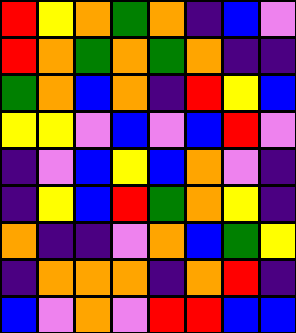[["red", "yellow", "orange", "green", "orange", "indigo", "blue", "violet"], ["red", "orange", "green", "orange", "green", "orange", "indigo", "indigo"], ["green", "orange", "blue", "orange", "indigo", "red", "yellow", "blue"], ["yellow", "yellow", "violet", "blue", "violet", "blue", "red", "violet"], ["indigo", "violet", "blue", "yellow", "blue", "orange", "violet", "indigo"], ["indigo", "yellow", "blue", "red", "green", "orange", "yellow", "indigo"], ["orange", "indigo", "indigo", "violet", "orange", "blue", "green", "yellow"], ["indigo", "orange", "orange", "orange", "indigo", "orange", "red", "indigo"], ["blue", "violet", "orange", "violet", "red", "red", "blue", "blue"]]